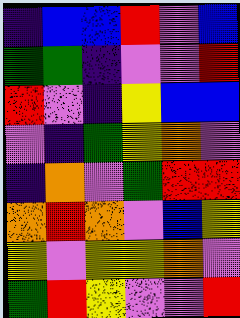[["indigo", "blue", "blue", "red", "violet", "blue"], ["green", "green", "indigo", "violet", "violet", "red"], ["red", "violet", "indigo", "yellow", "blue", "blue"], ["violet", "indigo", "green", "yellow", "orange", "violet"], ["indigo", "orange", "violet", "green", "red", "red"], ["orange", "red", "orange", "violet", "blue", "yellow"], ["yellow", "violet", "yellow", "yellow", "orange", "violet"], ["green", "red", "yellow", "violet", "violet", "red"]]